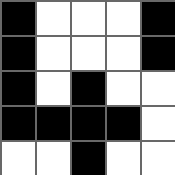[["black", "white", "white", "white", "black"], ["black", "white", "white", "white", "black"], ["black", "white", "black", "white", "white"], ["black", "black", "black", "black", "white"], ["white", "white", "black", "white", "white"]]